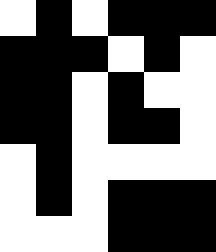[["white", "black", "white", "black", "black", "black"], ["black", "black", "black", "white", "black", "white"], ["black", "black", "white", "black", "white", "white"], ["black", "black", "white", "black", "black", "white"], ["white", "black", "white", "white", "white", "white"], ["white", "black", "white", "black", "black", "black"], ["white", "white", "white", "black", "black", "black"]]